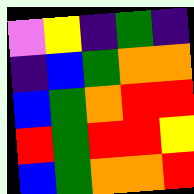[["violet", "yellow", "indigo", "green", "indigo"], ["indigo", "blue", "green", "orange", "orange"], ["blue", "green", "orange", "red", "red"], ["red", "green", "red", "red", "yellow"], ["blue", "green", "orange", "orange", "red"]]